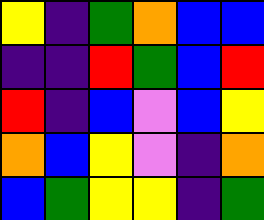[["yellow", "indigo", "green", "orange", "blue", "blue"], ["indigo", "indigo", "red", "green", "blue", "red"], ["red", "indigo", "blue", "violet", "blue", "yellow"], ["orange", "blue", "yellow", "violet", "indigo", "orange"], ["blue", "green", "yellow", "yellow", "indigo", "green"]]